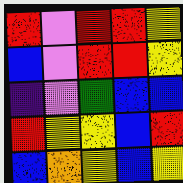[["red", "violet", "red", "red", "yellow"], ["blue", "violet", "red", "red", "yellow"], ["indigo", "violet", "green", "blue", "blue"], ["red", "yellow", "yellow", "blue", "red"], ["blue", "orange", "yellow", "blue", "yellow"]]